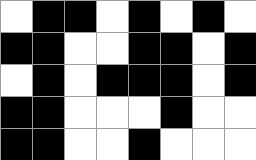[["white", "black", "black", "white", "black", "white", "black", "white"], ["black", "black", "white", "white", "black", "black", "white", "black"], ["white", "black", "white", "black", "black", "black", "white", "black"], ["black", "black", "white", "white", "white", "black", "white", "white"], ["black", "black", "white", "white", "black", "white", "white", "white"]]